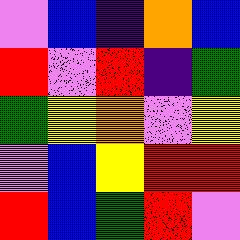[["violet", "blue", "indigo", "orange", "blue"], ["red", "violet", "red", "indigo", "green"], ["green", "yellow", "orange", "violet", "yellow"], ["violet", "blue", "yellow", "red", "red"], ["red", "blue", "green", "red", "violet"]]